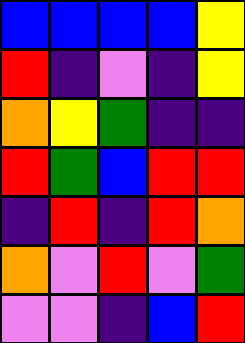[["blue", "blue", "blue", "blue", "yellow"], ["red", "indigo", "violet", "indigo", "yellow"], ["orange", "yellow", "green", "indigo", "indigo"], ["red", "green", "blue", "red", "red"], ["indigo", "red", "indigo", "red", "orange"], ["orange", "violet", "red", "violet", "green"], ["violet", "violet", "indigo", "blue", "red"]]